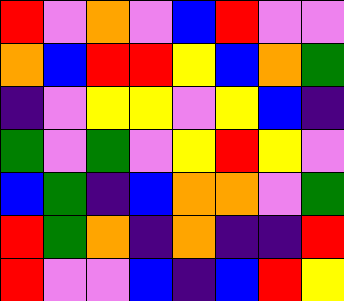[["red", "violet", "orange", "violet", "blue", "red", "violet", "violet"], ["orange", "blue", "red", "red", "yellow", "blue", "orange", "green"], ["indigo", "violet", "yellow", "yellow", "violet", "yellow", "blue", "indigo"], ["green", "violet", "green", "violet", "yellow", "red", "yellow", "violet"], ["blue", "green", "indigo", "blue", "orange", "orange", "violet", "green"], ["red", "green", "orange", "indigo", "orange", "indigo", "indigo", "red"], ["red", "violet", "violet", "blue", "indigo", "blue", "red", "yellow"]]